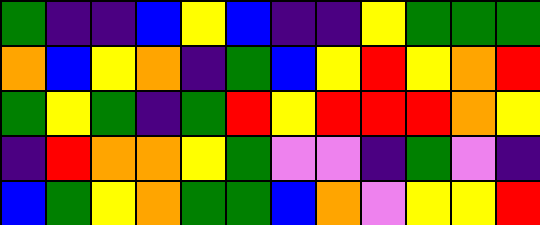[["green", "indigo", "indigo", "blue", "yellow", "blue", "indigo", "indigo", "yellow", "green", "green", "green"], ["orange", "blue", "yellow", "orange", "indigo", "green", "blue", "yellow", "red", "yellow", "orange", "red"], ["green", "yellow", "green", "indigo", "green", "red", "yellow", "red", "red", "red", "orange", "yellow"], ["indigo", "red", "orange", "orange", "yellow", "green", "violet", "violet", "indigo", "green", "violet", "indigo"], ["blue", "green", "yellow", "orange", "green", "green", "blue", "orange", "violet", "yellow", "yellow", "red"]]